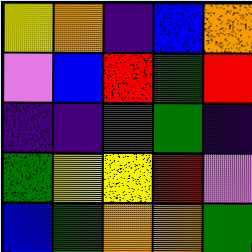[["yellow", "orange", "indigo", "blue", "orange"], ["violet", "blue", "red", "green", "red"], ["indigo", "indigo", "green", "green", "indigo"], ["green", "yellow", "yellow", "red", "violet"], ["blue", "green", "orange", "orange", "green"]]